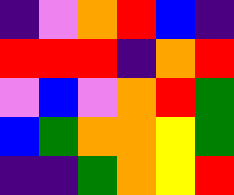[["indigo", "violet", "orange", "red", "blue", "indigo"], ["red", "red", "red", "indigo", "orange", "red"], ["violet", "blue", "violet", "orange", "red", "green"], ["blue", "green", "orange", "orange", "yellow", "green"], ["indigo", "indigo", "green", "orange", "yellow", "red"]]